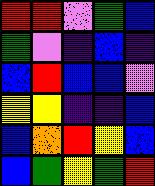[["red", "red", "violet", "green", "blue"], ["green", "violet", "indigo", "blue", "indigo"], ["blue", "red", "blue", "blue", "violet"], ["yellow", "yellow", "indigo", "indigo", "blue"], ["blue", "orange", "red", "yellow", "blue"], ["blue", "green", "yellow", "green", "red"]]